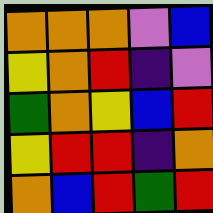[["orange", "orange", "orange", "violet", "blue"], ["yellow", "orange", "red", "indigo", "violet"], ["green", "orange", "yellow", "blue", "red"], ["yellow", "red", "red", "indigo", "orange"], ["orange", "blue", "red", "green", "red"]]